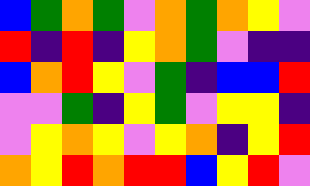[["blue", "green", "orange", "green", "violet", "orange", "green", "orange", "yellow", "violet"], ["red", "indigo", "red", "indigo", "yellow", "orange", "green", "violet", "indigo", "indigo"], ["blue", "orange", "red", "yellow", "violet", "green", "indigo", "blue", "blue", "red"], ["violet", "violet", "green", "indigo", "yellow", "green", "violet", "yellow", "yellow", "indigo"], ["violet", "yellow", "orange", "yellow", "violet", "yellow", "orange", "indigo", "yellow", "red"], ["orange", "yellow", "red", "orange", "red", "red", "blue", "yellow", "red", "violet"]]